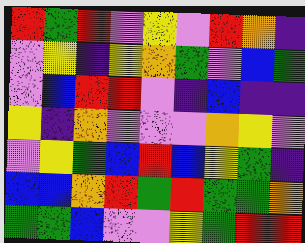[["red", "green", "red", "violet", "yellow", "violet", "red", "orange", "indigo"], ["violet", "yellow", "indigo", "yellow", "orange", "green", "violet", "blue", "green"], ["violet", "blue", "red", "red", "violet", "indigo", "blue", "indigo", "indigo"], ["yellow", "indigo", "orange", "violet", "violet", "violet", "orange", "yellow", "violet"], ["violet", "yellow", "green", "blue", "red", "blue", "yellow", "green", "indigo"], ["blue", "blue", "orange", "red", "green", "red", "green", "green", "orange"], ["green", "green", "blue", "violet", "violet", "yellow", "green", "red", "red"]]